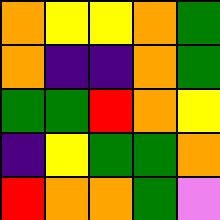[["orange", "yellow", "yellow", "orange", "green"], ["orange", "indigo", "indigo", "orange", "green"], ["green", "green", "red", "orange", "yellow"], ["indigo", "yellow", "green", "green", "orange"], ["red", "orange", "orange", "green", "violet"]]